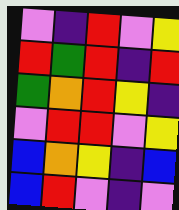[["violet", "indigo", "red", "violet", "yellow"], ["red", "green", "red", "indigo", "red"], ["green", "orange", "red", "yellow", "indigo"], ["violet", "red", "red", "violet", "yellow"], ["blue", "orange", "yellow", "indigo", "blue"], ["blue", "red", "violet", "indigo", "violet"]]